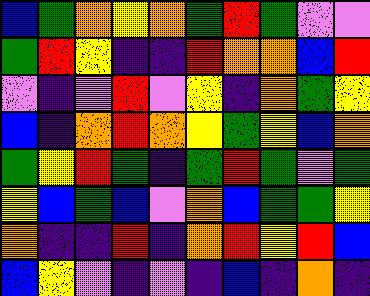[["blue", "green", "orange", "yellow", "orange", "green", "red", "green", "violet", "violet"], ["green", "red", "yellow", "indigo", "indigo", "red", "orange", "orange", "blue", "red"], ["violet", "indigo", "violet", "red", "violet", "yellow", "indigo", "orange", "green", "yellow"], ["blue", "indigo", "orange", "red", "orange", "yellow", "green", "yellow", "blue", "orange"], ["green", "yellow", "red", "green", "indigo", "green", "red", "green", "violet", "green"], ["yellow", "blue", "green", "blue", "violet", "orange", "blue", "green", "green", "yellow"], ["orange", "indigo", "indigo", "red", "indigo", "orange", "red", "yellow", "red", "blue"], ["blue", "yellow", "violet", "indigo", "violet", "indigo", "blue", "indigo", "orange", "indigo"]]